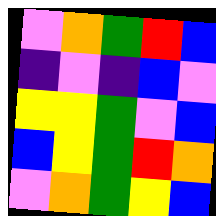[["violet", "orange", "green", "red", "blue"], ["indigo", "violet", "indigo", "blue", "violet"], ["yellow", "yellow", "green", "violet", "blue"], ["blue", "yellow", "green", "red", "orange"], ["violet", "orange", "green", "yellow", "blue"]]